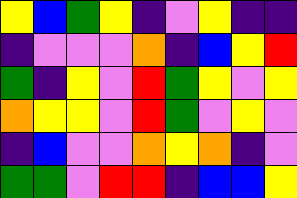[["yellow", "blue", "green", "yellow", "indigo", "violet", "yellow", "indigo", "indigo"], ["indigo", "violet", "violet", "violet", "orange", "indigo", "blue", "yellow", "red"], ["green", "indigo", "yellow", "violet", "red", "green", "yellow", "violet", "yellow"], ["orange", "yellow", "yellow", "violet", "red", "green", "violet", "yellow", "violet"], ["indigo", "blue", "violet", "violet", "orange", "yellow", "orange", "indigo", "violet"], ["green", "green", "violet", "red", "red", "indigo", "blue", "blue", "yellow"]]